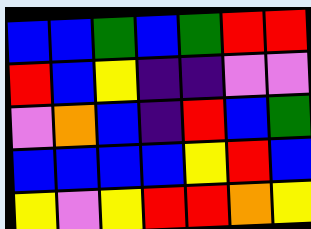[["blue", "blue", "green", "blue", "green", "red", "red"], ["red", "blue", "yellow", "indigo", "indigo", "violet", "violet"], ["violet", "orange", "blue", "indigo", "red", "blue", "green"], ["blue", "blue", "blue", "blue", "yellow", "red", "blue"], ["yellow", "violet", "yellow", "red", "red", "orange", "yellow"]]